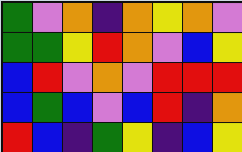[["green", "violet", "orange", "indigo", "orange", "yellow", "orange", "violet"], ["green", "green", "yellow", "red", "orange", "violet", "blue", "yellow"], ["blue", "red", "violet", "orange", "violet", "red", "red", "red"], ["blue", "green", "blue", "violet", "blue", "red", "indigo", "orange"], ["red", "blue", "indigo", "green", "yellow", "indigo", "blue", "yellow"]]